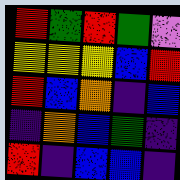[["red", "green", "red", "green", "violet"], ["yellow", "yellow", "yellow", "blue", "red"], ["red", "blue", "orange", "indigo", "blue"], ["indigo", "orange", "blue", "green", "indigo"], ["red", "indigo", "blue", "blue", "indigo"]]